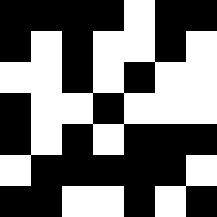[["black", "black", "black", "black", "white", "black", "black"], ["black", "white", "black", "white", "white", "black", "white"], ["white", "white", "black", "white", "black", "white", "white"], ["black", "white", "white", "black", "white", "white", "white"], ["black", "white", "black", "white", "black", "black", "black"], ["white", "black", "black", "black", "black", "black", "white"], ["black", "black", "white", "white", "black", "white", "black"]]